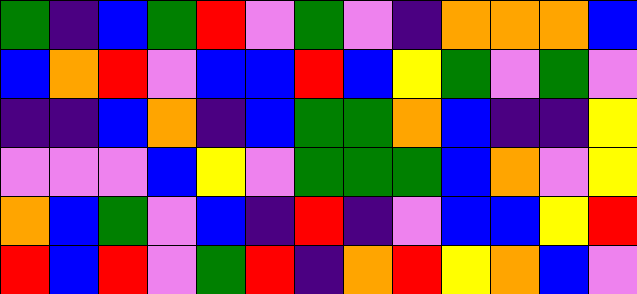[["green", "indigo", "blue", "green", "red", "violet", "green", "violet", "indigo", "orange", "orange", "orange", "blue"], ["blue", "orange", "red", "violet", "blue", "blue", "red", "blue", "yellow", "green", "violet", "green", "violet"], ["indigo", "indigo", "blue", "orange", "indigo", "blue", "green", "green", "orange", "blue", "indigo", "indigo", "yellow"], ["violet", "violet", "violet", "blue", "yellow", "violet", "green", "green", "green", "blue", "orange", "violet", "yellow"], ["orange", "blue", "green", "violet", "blue", "indigo", "red", "indigo", "violet", "blue", "blue", "yellow", "red"], ["red", "blue", "red", "violet", "green", "red", "indigo", "orange", "red", "yellow", "orange", "blue", "violet"]]